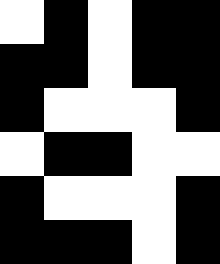[["white", "black", "white", "black", "black"], ["black", "black", "white", "black", "black"], ["black", "white", "white", "white", "black"], ["white", "black", "black", "white", "white"], ["black", "white", "white", "white", "black"], ["black", "black", "black", "white", "black"]]